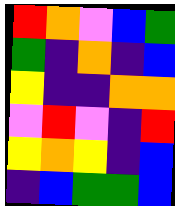[["red", "orange", "violet", "blue", "green"], ["green", "indigo", "orange", "indigo", "blue"], ["yellow", "indigo", "indigo", "orange", "orange"], ["violet", "red", "violet", "indigo", "red"], ["yellow", "orange", "yellow", "indigo", "blue"], ["indigo", "blue", "green", "green", "blue"]]